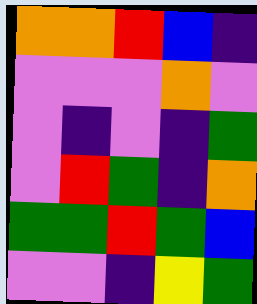[["orange", "orange", "red", "blue", "indigo"], ["violet", "violet", "violet", "orange", "violet"], ["violet", "indigo", "violet", "indigo", "green"], ["violet", "red", "green", "indigo", "orange"], ["green", "green", "red", "green", "blue"], ["violet", "violet", "indigo", "yellow", "green"]]